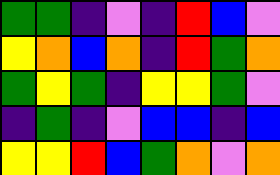[["green", "green", "indigo", "violet", "indigo", "red", "blue", "violet"], ["yellow", "orange", "blue", "orange", "indigo", "red", "green", "orange"], ["green", "yellow", "green", "indigo", "yellow", "yellow", "green", "violet"], ["indigo", "green", "indigo", "violet", "blue", "blue", "indigo", "blue"], ["yellow", "yellow", "red", "blue", "green", "orange", "violet", "orange"]]